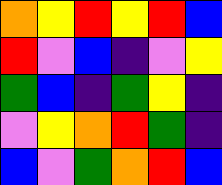[["orange", "yellow", "red", "yellow", "red", "blue"], ["red", "violet", "blue", "indigo", "violet", "yellow"], ["green", "blue", "indigo", "green", "yellow", "indigo"], ["violet", "yellow", "orange", "red", "green", "indigo"], ["blue", "violet", "green", "orange", "red", "blue"]]